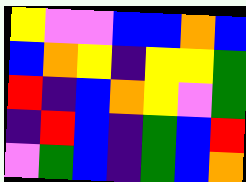[["yellow", "violet", "violet", "blue", "blue", "orange", "blue"], ["blue", "orange", "yellow", "indigo", "yellow", "yellow", "green"], ["red", "indigo", "blue", "orange", "yellow", "violet", "green"], ["indigo", "red", "blue", "indigo", "green", "blue", "red"], ["violet", "green", "blue", "indigo", "green", "blue", "orange"]]